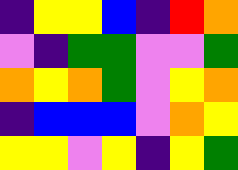[["indigo", "yellow", "yellow", "blue", "indigo", "red", "orange"], ["violet", "indigo", "green", "green", "violet", "violet", "green"], ["orange", "yellow", "orange", "green", "violet", "yellow", "orange"], ["indigo", "blue", "blue", "blue", "violet", "orange", "yellow"], ["yellow", "yellow", "violet", "yellow", "indigo", "yellow", "green"]]